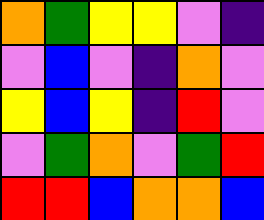[["orange", "green", "yellow", "yellow", "violet", "indigo"], ["violet", "blue", "violet", "indigo", "orange", "violet"], ["yellow", "blue", "yellow", "indigo", "red", "violet"], ["violet", "green", "orange", "violet", "green", "red"], ["red", "red", "blue", "orange", "orange", "blue"]]